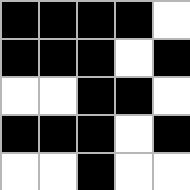[["black", "black", "black", "black", "white"], ["black", "black", "black", "white", "black"], ["white", "white", "black", "black", "white"], ["black", "black", "black", "white", "black"], ["white", "white", "black", "white", "white"]]